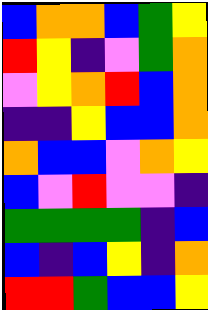[["blue", "orange", "orange", "blue", "green", "yellow"], ["red", "yellow", "indigo", "violet", "green", "orange"], ["violet", "yellow", "orange", "red", "blue", "orange"], ["indigo", "indigo", "yellow", "blue", "blue", "orange"], ["orange", "blue", "blue", "violet", "orange", "yellow"], ["blue", "violet", "red", "violet", "violet", "indigo"], ["green", "green", "green", "green", "indigo", "blue"], ["blue", "indigo", "blue", "yellow", "indigo", "orange"], ["red", "red", "green", "blue", "blue", "yellow"]]